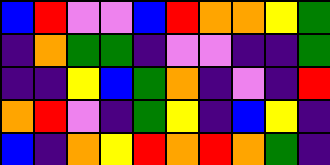[["blue", "red", "violet", "violet", "blue", "red", "orange", "orange", "yellow", "green"], ["indigo", "orange", "green", "green", "indigo", "violet", "violet", "indigo", "indigo", "green"], ["indigo", "indigo", "yellow", "blue", "green", "orange", "indigo", "violet", "indigo", "red"], ["orange", "red", "violet", "indigo", "green", "yellow", "indigo", "blue", "yellow", "indigo"], ["blue", "indigo", "orange", "yellow", "red", "orange", "red", "orange", "green", "indigo"]]